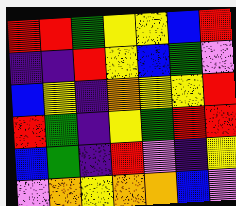[["red", "red", "green", "yellow", "yellow", "blue", "red"], ["indigo", "indigo", "red", "yellow", "blue", "green", "violet"], ["blue", "yellow", "indigo", "orange", "yellow", "yellow", "red"], ["red", "green", "indigo", "yellow", "green", "red", "red"], ["blue", "green", "indigo", "red", "violet", "indigo", "yellow"], ["violet", "orange", "yellow", "orange", "orange", "blue", "violet"]]